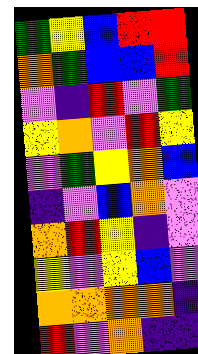[["green", "yellow", "blue", "red", "red"], ["orange", "green", "blue", "blue", "red"], ["violet", "indigo", "red", "violet", "green"], ["yellow", "orange", "violet", "red", "yellow"], ["violet", "green", "yellow", "orange", "blue"], ["indigo", "violet", "blue", "orange", "violet"], ["orange", "red", "yellow", "indigo", "violet"], ["yellow", "violet", "yellow", "blue", "violet"], ["orange", "orange", "orange", "orange", "indigo"], ["red", "violet", "orange", "indigo", "indigo"]]